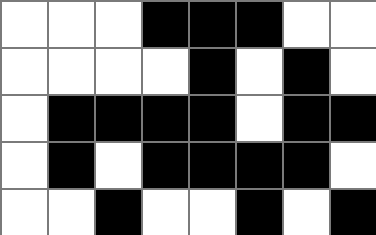[["white", "white", "white", "black", "black", "black", "white", "white"], ["white", "white", "white", "white", "black", "white", "black", "white"], ["white", "black", "black", "black", "black", "white", "black", "black"], ["white", "black", "white", "black", "black", "black", "black", "white"], ["white", "white", "black", "white", "white", "black", "white", "black"]]